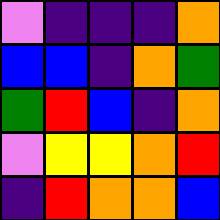[["violet", "indigo", "indigo", "indigo", "orange"], ["blue", "blue", "indigo", "orange", "green"], ["green", "red", "blue", "indigo", "orange"], ["violet", "yellow", "yellow", "orange", "red"], ["indigo", "red", "orange", "orange", "blue"]]